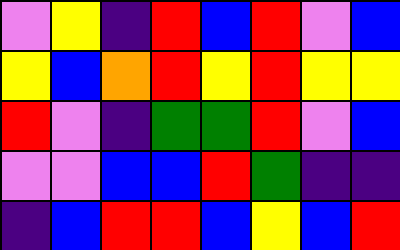[["violet", "yellow", "indigo", "red", "blue", "red", "violet", "blue"], ["yellow", "blue", "orange", "red", "yellow", "red", "yellow", "yellow"], ["red", "violet", "indigo", "green", "green", "red", "violet", "blue"], ["violet", "violet", "blue", "blue", "red", "green", "indigo", "indigo"], ["indigo", "blue", "red", "red", "blue", "yellow", "blue", "red"]]